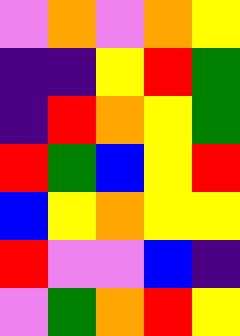[["violet", "orange", "violet", "orange", "yellow"], ["indigo", "indigo", "yellow", "red", "green"], ["indigo", "red", "orange", "yellow", "green"], ["red", "green", "blue", "yellow", "red"], ["blue", "yellow", "orange", "yellow", "yellow"], ["red", "violet", "violet", "blue", "indigo"], ["violet", "green", "orange", "red", "yellow"]]